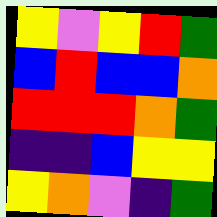[["yellow", "violet", "yellow", "red", "green"], ["blue", "red", "blue", "blue", "orange"], ["red", "red", "red", "orange", "green"], ["indigo", "indigo", "blue", "yellow", "yellow"], ["yellow", "orange", "violet", "indigo", "green"]]